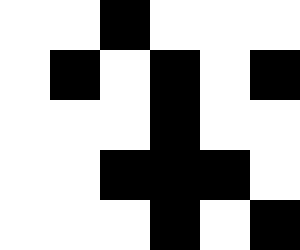[["white", "white", "black", "white", "white", "white"], ["white", "black", "white", "black", "white", "black"], ["white", "white", "white", "black", "white", "white"], ["white", "white", "black", "black", "black", "white"], ["white", "white", "white", "black", "white", "black"]]